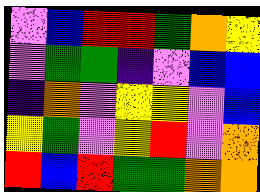[["violet", "blue", "red", "red", "green", "orange", "yellow"], ["violet", "green", "green", "indigo", "violet", "blue", "blue"], ["indigo", "orange", "violet", "yellow", "yellow", "violet", "blue"], ["yellow", "green", "violet", "yellow", "red", "violet", "orange"], ["red", "blue", "red", "green", "green", "orange", "orange"]]